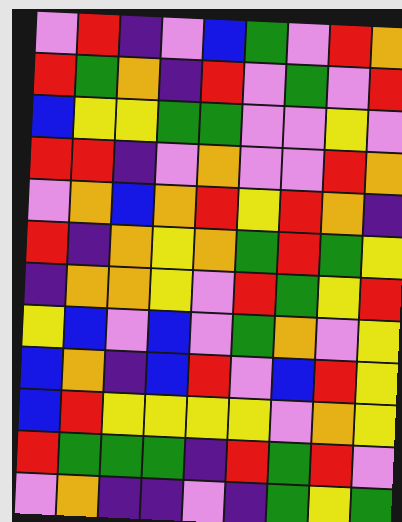[["violet", "red", "indigo", "violet", "blue", "green", "violet", "red", "orange"], ["red", "green", "orange", "indigo", "red", "violet", "green", "violet", "red"], ["blue", "yellow", "yellow", "green", "green", "violet", "violet", "yellow", "violet"], ["red", "red", "indigo", "violet", "orange", "violet", "violet", "red", "orange"], ["violet", "orange", "blue", "orange", "red", "yellow", "red", "orange", "indigo"], ["red", "indigo", "orange", "yellow", "orange", "green", "red", "green", "yellow"], ["indigo", "orange", "orange", "yellow", "violet", "red", "green", "yellow", "red"], ["yellow", "blue", "violet", "blue", "violet", "green", "orange", "violet", "yellow"], ["blue", "orange", "indigo", "blue", "red", "violet", "blue", "red", "yellow"], ["blue", "red", "yellow", "yellow", "yellow", "yellow", "violet", "orange", "yellow"], ["red", "green", "green", "green", "indigo", "red", "green", "red", "violet"], ["violet", "orange", "indigo", "indigo", "violet", "indigo", "green", "yellow", "green"]]